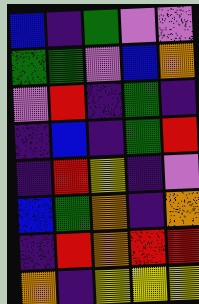[["blue", "indigo", "green", "violet", "violet"], ["green", "green", "violet", "blue", "orange"], ["violet", "red", "indigo", "green", "indigo"], ["indigo", "blue", "indigo", "green", "red"], ["indigo", "red", "yellow", "indigo", "violet"], ["blue", "green", "orange", "indigo", "orange"], ["indigo", "red", "orange", "red", "red"], ["orange", "indigo", "yellow", "yellow", "yellow"]]